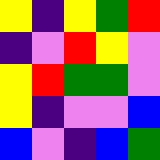[["yellow", "indigo", "yellow", "green", "red"], ["indigo", "violet", "red", "yellow", "violet"], ["yellow", "red", "green", "green", "violet"], ["yellow", "indigo", "violet", "violet", "blue"], ["blue", "violet", "indigo", "blue", "green"]]